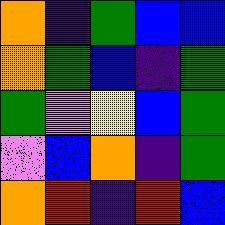[["orange", "indigo", "green", "blue", "blue"], ["orange", "green", "blue", "indigo", "green"], ["green", "violet", "yellow", "blue", "green"], ["violet", "blue", "orange", "indigo", "green"], ["orange", "red", "indigo", "red", "blue"]]